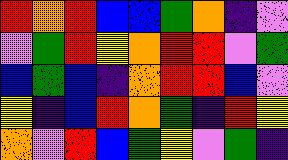[["red", "orange", "red", "blue", "blue", "green", "orange", "indigo", "violet"], ["violet", "green", "red", "yellow", "orange", "red", "red", "violet", "green"], ["blue", "green", "blue", "indigo", "orange", "red", "red", "blue", "violet"], ["yellow", "indigo", "blue", "red", "orange", "green", "indigo", "red", "yellow"], ["orange", "violet", "red", "blue", "green", "yellow", "violet", "green", "indigo"]]